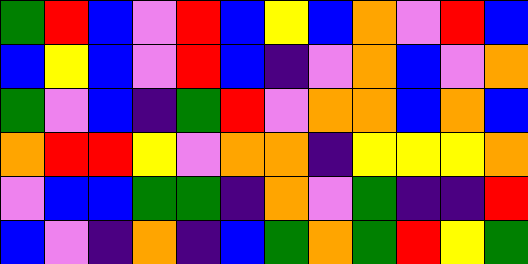[["green", "red", "blue", "violet", "red", "blue", "yellow", "blue", "orange", "violet", "red", "blue"], ["blue", "yellow", "blue", "violet", "red", "blue", "indigo", "violet", "orange", "blue", "violet", "orange"], ["green", "violet", "blue", "indigo", "green", "red", "violet", "orange", "orange", "blue", "orange", "blue"], ["orange", "red", "red", "yellow", "violet", "orange", "orange", "indigo", "yellow", "yellow", "yellow", "orange"], ["violet", "blue", "blue", "green", "green", "indigo", "orange", "violet", "green", "indigo", "indigo", "red"], ["blue", "violet", "indigo", "orange", "indigo", "blue", "green", "orange", "green", "red", "yellow", "green"]]